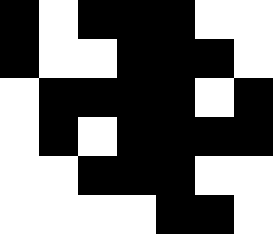[["black", "white", "black", "black", "black", "white", "white"], ["black", "white", "white", "black", "black", "black", "white"], ["white", "black", "black", "black", "black", "white", "black"], ["white", "black", "white", "black", "black", "black", "black"], ["white", "white", "black", "black", "black", "white", "white"], ["white", "white", "white", "white", "black", "black", "white"]]